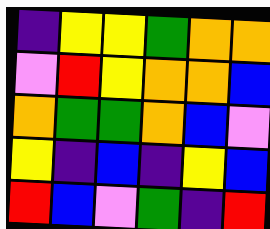[["indigo", "yellow", "yellow", "green", "orange", "orange"], ["violet", "red", "yellow", "orange", "orange", "blue"], ["orange", "green", "green", "orange", "blue", "violet"], ["yellow", "indigo", "blue", "indigo", "yellow", "blue"], ["red", "blue", "violet", "green", "indigo", "red"]]